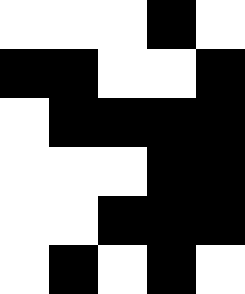[["white", "white", "white", "black", "white"], ["black", "black", "white", "white", "black"], ["white", "black", "black", "black", "black"], ["white", "white", "white", "black", "black"], ["white", "white", "black", "black", "black"], ["white", "black", "white", "black", "white"]]